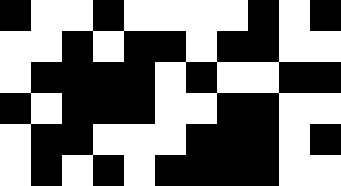[["black", "white", "white", "black", "white", "white", "white", "white", "black", "white", "black"], ["white", "white", "black", "white", "black", "black", "white", "black", "black", "white", "white"], ["white", "black", "black", "black", "black", "white", "black", "white", "white", "black", "black"], ["black", "white", "black", "black", "black", "white", "white", "black", "black", "white", "white"], ["white", "black", "black", "white", "white", "white", "black", "black", "black", "white", "black"], ["white", "black", "white", "black", "white", "black", "black", "black", "black", "white", "white"]]